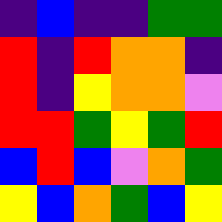[["indigo", "blue", "indigo", "indigo", "green", "green"], ["red", "indigo", "red", "orange", "orange", "indigo"], ["red", "indigo", "yellow", "orange", "orange", "violet"], ["red", "red", "green", "yellow", "green", "red"], ["blue", "red", "blue", "violet", "orange", "green"], ["yellow", "blue", "orange", "green", "blue", "yellow"]]